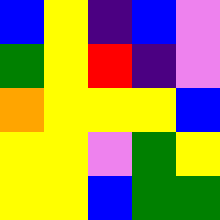[["blue", "yellow", "indigo", "blue", "violet"], ["green", "yellow", "red", "indigo", "violet"], ["orange", "yellow", "yellow", "yellow", "blue"], ["yellow", "yellow", "violet", "green", "yellow"], ["yellow", "yellow", "blue", "green", "green"]]